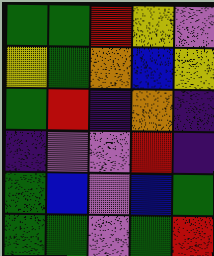[["green", "green", "red", "yellow", "violet"], ["yellow", "green", "orange", "blue", "yellow"], ["green", "red", "indigo", "orange", "indigo"], ["indigo", "violet", "violet", "red", "indigo"], ["green", "blue", "violet", "blue", "green"], ["green", "green", "violet", "green", "red"]]